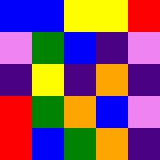[["blue", "blue", "yellow", "yellow", "red"], ["violet", "green", "blue", "indigo", "violet"], ["indigo", "yellow", "indigo", "orange", "indigo"], ["red", "green", "orange", "blue", "violet"], ["red", "blue", "green", "orange", "indigo"]]